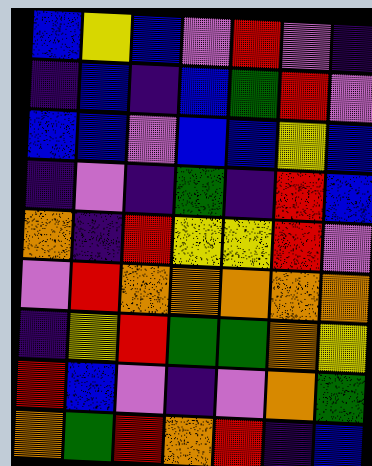[["blue", "yellow", "blue", "violet", "red", "violet", "indigo"], ["indigo", "blue", "indigo", "blue", "green", "red", "violet"], ["blue", "blue", "violet", "blue", "blue", "yellow", "blue"], ["indigo", "violet", "indigo", "green", "indigo", "red", "blue"], ["orange", "indigo", "red", "yellow", "yellow", "red", "violet"], ["violet", "red", "orange", "orange", "orange", "orange", "orange"], ["indigo", "yellow", "red", "green", "green", "orange", "yellow"], ["red", "blue", "violet", "indigo", "violet", "orange", "green"], ["orange", "green", "red", "orange", "red", "indigo", "blue"]]